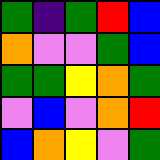[["green", "indigo", "green", "red", "blue"], ["orange", "violet", "violet", "green", "blue"], ["green", "green", "yellow", "orange", "green"], ["violet", "blue", "violet", "orange", "red"], ["blue", "orange", "yellow", "violet", "green"]]